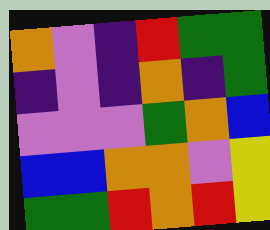[["orange", "violet", "indigo", "red", "green", "green"], ["indigo", "violet", "indigo", "orange", "indigo", "green"], ["violet", "violet", "violet", "green", "orange", "blue"], ["blue", "blue", "orange", "orange", "violet", "yellow"], ["green", "green", "red", "orange", "red", "yellow"]]